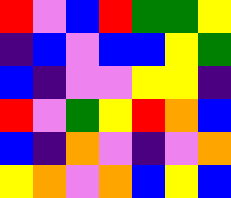[["red", "violet", "blue", "red", "green", "green", "yellow"], ["indigo", "blue", "violet", "blue", "blue", "yellow", "green"], ["blue", "indigo", "violet", "violet", "yellow", "yellow", "indigo"], ["red", "violet", "green", "yellow", "red", "orange", "blue"], ["blue", "indigo", "orange", "violet", "indigo", "violet", "orange"], ["yellow", "orange", "violet", "orange", "blue", "yellow", "blue"]]